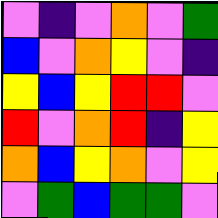[["violet", "indigo", "violet", "orange", "violet", "green"], ["blue", "violet", "orange", "yellow", "violet", "indigo"], ["yellow", "blue", "yellow", "red", "red", "violet"], ["red", "violet", "orange", "red", "indigo", "yellow"], ["orange", "blue", "yellow", "orange", "violet", "yellow"], ["violet", "green", "blue", "green", "green", "violet"]]